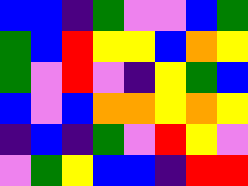[["blue", "blue", "indigo", "green", "violet", "violet", "blue", "green"], ["green", "blue", "red", "yellow", "yellow", "blue", "orange", "yellow"], ["green", "violet", "red", "violet", "indigo", "yellow", "green", "blue"], ["blue", "violet", "blue", "orange", "orange", "yellow", "orange", "yellow"], ["indigo", "blue", "indigo", "green", "violet", "red", "yellow", "violet"], ["violet", "green", "yellow", "blue", "blue", "indigo", "red", "red"]]